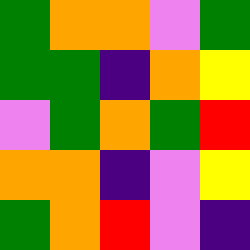[["green", "orange", "orange", "violet", "green"], ["green", "green", "indigo", "orange", "yellow"], ["violet", "green", "orange", "green", "red"], ["orange", "orange", "indigo", "violet", "yellow"], ["green", "orange", "red", "violet", "indigo"]]